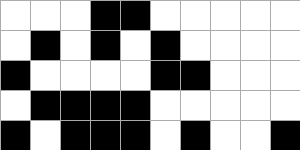[["white", "white", "white", "black", "black", "white", "white", "white", "white", "white"], ["white", "black", "white", "black", "white", "black", "white", "white", "white", "white"], ["black", "white", "white", "white", "white", "black", "black", "white", "white", "white"], ["white", "black", "black", "black", "black", "white", "white", "white", "white", "white"], ["black", "white", "black", "black", "black", "white", "black", "white", "white", "black"]]